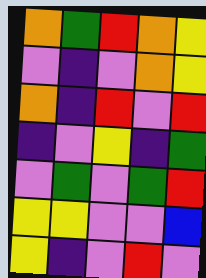[["orange", "green", "red", "orange", "yellow"], ["violet", "indigo", "violet", "orange", "yellow"], ["orange", "indigo", "red", "violet", "red"], ["indigo", "violet", "yellow", "indigo", "green"], ["violet", "green", "violet", "green", "red"], ["yellow", "yellow", "violet", "violet", "blue"], ["yellow", "indigo", "violet", "red", "violet"]]